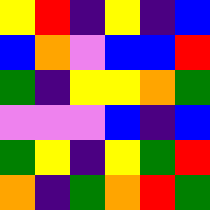[["yellow", "red", "indigo", "yellow", "indigo", "blue"], ["blue", "orange", "violet", "blue", "blue", "red"], ["green", "indigo", "yellow", "yellow", "orange", "green"], ["violet", "violet", "violet", "blue", "indigo", "blue"], ["green", "yellow", "indigo", "yellow", "green", "red"], ["orange", "indigo", "green", "orange", "red", "green"]]